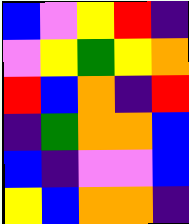[["blue", "violet", "yellow", "red", "indigo"], ["violet", "yellow", "green", "yellow", "orange"], ["red", "blue", "orange", "indigo", "red"], ["indigo", "green", "orange", "orange", "blue"], ["blue", "indigo", "violet", "violet", "blue"], ["yellow", "blue", "orange", "orange", "indigo"]]